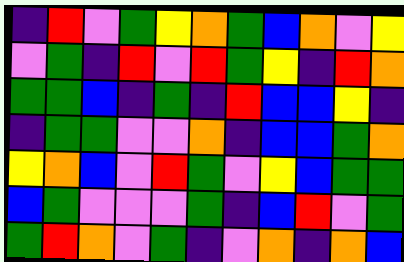[["indigo", "red", "violet", "green", "yellow", "orange", "green", "blue", "orange", "violet", "yellow"], ["violet", "green", "indigo", "red", "violet", "red", "green", "yellow", "indigo", "red", "orange"], ["green", "green", "blue", "indigo", "green", "indigo", "red", "blue", "blue", "yellow", "indigo"], ["indigo", "green", "green", "violet", "violet", "orange", "indigo", "blue", "blue", "green", "orange"], ["yellow", "orange", "blue", "violet", "red", "green", "violet", "yellow", "blue", "green", "green"], ["blue", "green", "violet", "violet", "violet", "green", "indigo", "blue", "red", "violet", "green"], ["green", "red", "orange", "violet", "green", "indigo", "violet", "orange", "indigo", "orange", "blue"]]